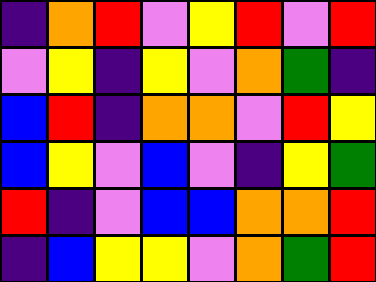[["indigo", "orange", "red", "violet", "yellow", "red", "violet", "red"], ["violet", "yellow", "indigo", "yellow", "violet", "orange", "green", "indigo"], ["blue", "red", "indigo", "orange", "orange", "violet", "red", "yellow"], ["blue", "yellow", "violet", "blue", "violet", "indigo", "yellow", "green"], ["red", "indigo", "violet", "blue", "blue", "orange", "orange", "red"], ["indigo", "blue", "yellow", "yellow", "violet", "orange", "green", "red"]]